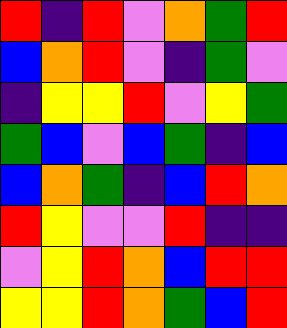[["red", "indigo", "red", "violet", "orange", "green", "red"], ["blue", "orange", "red", "violet", "indigo", "green", "violet"], ["indigo", "yellow", "yellow", "red", "violet", "yellow", "green"], ["green", "blue", "violet", "blue", "green", "indigo", "blue"], ["blue", "orange", "green", "indigo", "blue", "red", "orange"], ["red", "yellow", "violet", "violet", "red", "indigo", "indigo"], ["violet", "yellow", "red", "orange", "blue", "red", "red"], ["yellow", "yellow", "red", "orange", "green", "blue", "red"]]